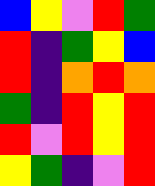[["blue", "yellow", "violet", "red", "green"], ["red", "indigo", "green", "yellow", "blue"], ["red", "indigo", "orange", "red", "orange"], ["green", "indigo", "red", "yellow", "red"], ["red", "violet", "red", "yellow", "red"], ["yellow", "green", "indigo", "violet", "red"]]